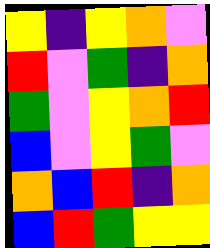[["yellow", "indigo", "yellow", "orange", "violet"], ["red", "violet", "green", "indigo", "orange"], ["green", "violet", "yellow", "orange", "red"], ["blue", "violet", "yellow", "green", "violet"], ["orange", "blue", "red", "indigo", "orange"], ["blue", "red", "green", "yellow", "yellow"]]